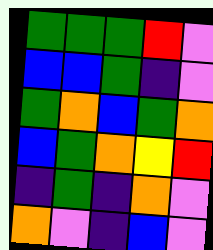[["green", "green", "green", "red", "violet"], ["blue", "blue", "green", "indigo", "violet"], ["green", "orange", "blue", "green", "orange"], ["blue", "green", "orange", "yellow", "red"], ["indigo", "green", "indigo", "orange", "violet"], ["orange", "violet", "indigo", "blue", "violet"]]